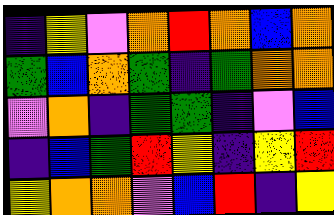[["indigo", "yellow", "violet", "orange", "red", "orange", "blue", "orange"], ["green", "blue", "orange", "green", "indigo", "green", "orange", "orange"], ["violet", "orange", "indigo", "green", "green", "indigo", "violet", "blue"], ["indigo", "blue", "green", "red", "yellow", "indigo", "yellow", "red"], ["yellow", "orange", "orange", "violet", "blue", "red", "indigo", "yellow"]]